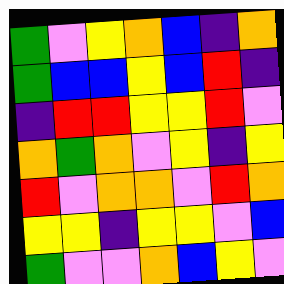[["green", "violet", "yellow", "orange", "blue", "indigo", "orange"], ["green", "blue", "blue", "yellow", "blue", "red", "indigo"], ["indigo", "red", "red", "yellow", "yellow", "red", "violet"], ["orange", "green", "orange", "violet", "yellow", "indigo", "yellow"], ["red", "violet", "orange", "orange", "violet", "red", "orange"], ["yellow", "yellow", "indigo", "yellow", "yellow", "violet", "blue"], ["green", "violet", "violet", "orange", "blue", "yellow", "violet"]]